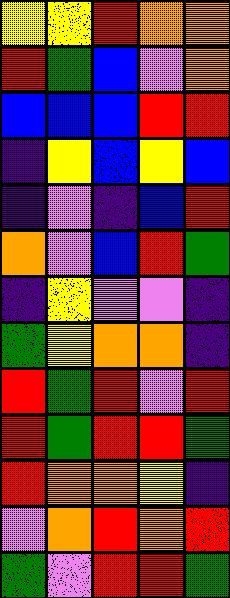[["yellow", "yellow", "red", "orange", "orange"], ["red", "green", "blue", "violet", "orange"], ["blue", "blue", "blue", "red", "red"], ["indigo", "yellow", "blue", "yellow", "blue"], ["indigo", "violet", "indigo", "blue", "red"], ["orange", "violet", "blue", "red", "green"], ["indigo", "yellow", "violet", "violet", "indigo"], ["green", "yellow", "orange", "orange", "indigo"], ["red", "green", "red", "violet", "red"], ["red", "green", "red", "red", "green"], ["red", "orange", "orange", "yellow", "indigo"], ["violet", "orange", "red", "orange", "red"], ["green", "violet", "red", "red", "green"]]